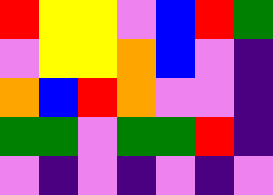[["red", "yellow", "yellow", "violet", "blue", "red", "green"], ["violet", "yellow", "yellow", "orange", "blue", "violet", "indigo"], ["orange", "blue", "red", "orange", "violet", "violet", "indigo"], ["green", "green", "violet", "green", "green", "red", "indigo"], ["violet", "indigo", "violet", "indigo", "violet", "indigo", "violet"]]